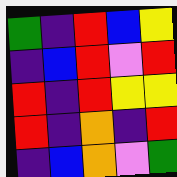[["green", "indigo", "red", "blue", "yellow"], ["indigo", "blue", "red", "violet", "red"], ["red", "indigo", "red", "yellow", "yellow"], ["red", "indigo", "orange", "indigo", "red"], ["indigo", "blue", "orange", "violet", "green"]]